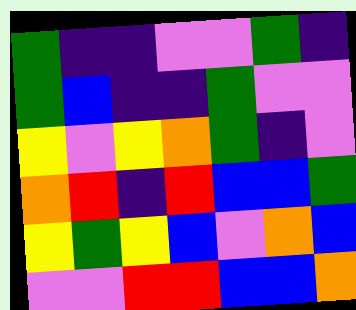[["green", "indigo", "indigo", "violet", "violet", "green", "indigo"], ["green", "blue", "indigo", "indigo", "green", "violet", "violet"], ["yellow", "violet", "yellow", "orange", "green", "indigo", "violet"], ["orange", "red", "indigo", "red", "blue", "blue", "green"], ["yellow", "green", "yellow", "blue", "violet", "orange", "blue"], ["violet", "violet", "red", "red", "blue", "blue", "orange"]]